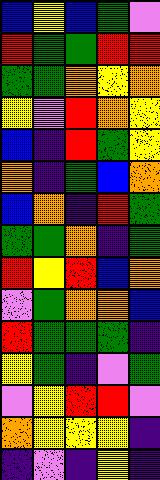[["blue", "yellow", "blue", "green", "violet"], ["red", "green", "green", "red", "red"], ["green", "green", "orange", "yellow", "orange"], ["yellow", "violet", "red", "orange", "yellow"], ["blue", "indigo", "red", "green", "yellow"], ["orange", "indigo", "green", "blue", "orange"], ["blue", "orange", "indigo", "red", "green"], ["green", "green", "orange", "indigo", "green"], ["red", "yellow", "red", "blue", "orange"], ["violet", "green", "orange", "orange", "blue"], ["red", "green", "green", "green", "indigo"], ["yellow", "green", "indigo", "violet", "green"], ["violet", "yellow", "red", "red", "violet"], ["orange", "yellow", "yellow", "yellow", "indigo"], ["indigo", "violet", "indigo", "yellow", "indigo"]]